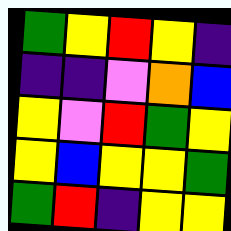[["green", "yellow", "red", "yellow", "indigo"], ["indigo", "indigo", "violet", "orange", "blue"], ["yellow", "violet", "red", "green", "yellow"], ["yellow", "blue", "yellow", "yellow", "green"], ["green", "red", "indigo", "yellow", "yellow"]]